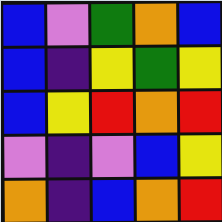[["blue", "violet", "green", "orange", "blue"], ["blue", "indigo", "yellow", "green", "yellow"], ["blue", "yellow", "red", "orange", "red"], ["violet", "indigo", "violet", "blue", "yellow"], ["orange", "indigo", "blue", "orange", "red"]]